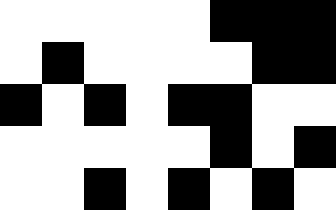[["white", "white", "white", "white", "white", "black", "black", "black"], ["white", "black", "white", "white", "white", "white", "black", "black"], ["black", "white", "black", "white", "black", "black", "white", "white"], ["white", "white", "white", "white", "white", "black", "white", "black"], ["white", "white", "black", "white", "black", "white", "black", "white"]]